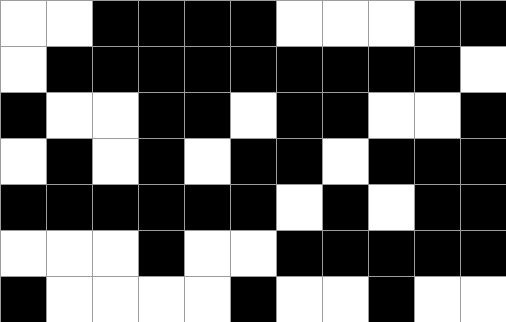[["white", "white", "black", "black", "black", "black", "white", "white", "white", "black", "black"], ["white", "black", "black", "black", "black", "black", "black", "black", "black", "black", "white"], ["black", "white", "white", "black", "black", "white", "black", "black", "white", "white", "black"], ["white", "black", "white", "black", "white", "black", "black", "white", "black", "black", "black"], ["black", "black", "black", "black", "black", "black", "white", "black", "white", "black", "black"], ["white", "white", "white", "black", "white", "white", "black", "black", "black", "black", "black"], ["black", "white", "white", "white", "white", "black", "white", "white", "black", "white", "white"]]